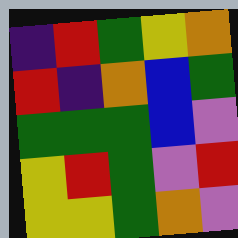[["indigo", "red", "green", "yellow", "orange"], ["red", "indigo", "orange", "blue", "green"], ["green", "green", "green", "blue", "violet"], ["yellow", "red", "green", "violet", "red"], ["yellow", "yellow", "green", "orange", "violet"]]